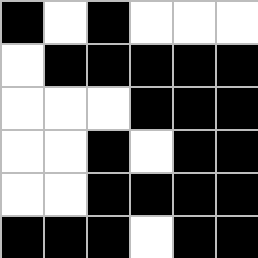[["black", "white", "black", "white", "white", "white"], ["white", "black", "black", "black", "black", "black"], ["white", "white", "white", "black", "black", "black"], ["white", "white", "black", "white", "black", "black"], ["white", "white", "black", "black", "black", "black"], ["black", "black", "black", "white", "black", "black"]]